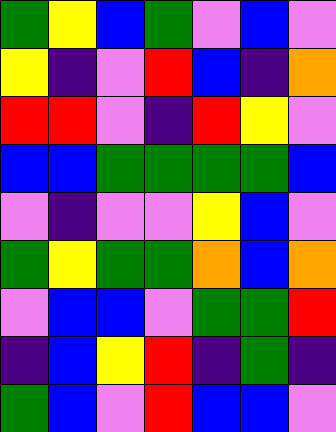[["green", "yellow", "blue", "green", "violet", "blue", "violet"], ["yellow", "indigo", "violet", "red", "blue", "indigo", "orange"], ["red", "red", "violet", "indigo", "red", "yellow", "violet"], ["blue", "blue", "green", "green", "green", "green", "blue"], ["violet", "indigo", "violet", "violet", "yellow", "blue", "violet"], ["green", "yellow", "green", "green", "orange", "blue", "orange"], ["violet", "blue", "blue", "violet", "green", "green", "red"], ["indigo", "blue", "yellow", "red", "indigo", "green", "indigo"], ["green", "blue", "violet", "red", "blue", "blue", "violet"]]